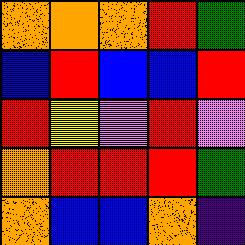[["orange", "orange", "orange", "red", "green"], ["blue", "red", "blue", "blue", "red"], ["red", "yellow", "violet", "red", "violet"], ["orange", "red", "red", "red", "green"], ["orange", "blue", "blue", "orange", "indigo"]]